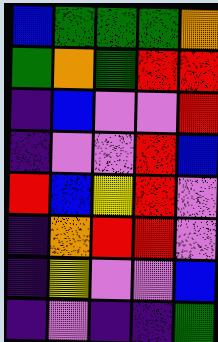[["blue", "green", "green", "green", "orange"], ["green", "orange", "green", "red", "red"], ["indigo", "blue", "violet", "violet", "red"], ["indigo", "violet", "violet", "red", "blue"], ["red", "blue", "yellow", "red", "violet"], ["indigo", "orange", "red", "red", "violet"], ["indigo", "yellow", "violet", "violet", "blue"], ["indigo", "violet", "indigo", "indigo", "green"]]